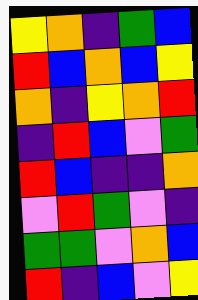[["yellow", "orange", "indigo", "green", "blue"], ["red", "blue", "orange", "blue", "yellow"], ["orange", "indigo", "yellow", "orange", "red"], ["indigo", "red", "blue", "violet", "green"], ["red", "blue", "indigo", "indigo", "orange"], ["violet", "red", "green", "violet", "indigo"], ["green", "green", "violet", "orange", "blue"], ["red", "indigo", "blue", "violet", "yellow"]]